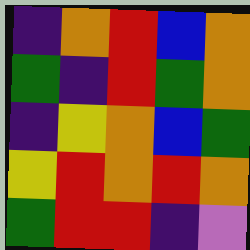[["indigo", "orange", "red", "blue", "orange"], ["green", "indigo", "red", "green", "orange"], ["indigo", "yellow", "orange", "blue", "green"], ["yellow", "red", "orange", "red", "orange"], ["green", "red", "red", "indigo", "violet"]]